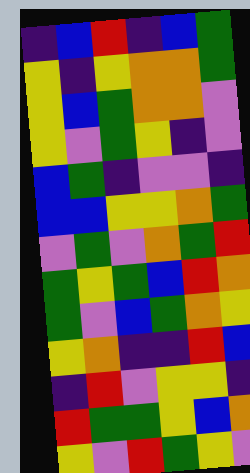[["indigo", "blue", "red", "indigo", "blue", "green"], ["yellow", "indigo", "yellow", "orange", "orange", "green"], ["yellow", "blue", "green", "orange", "orange", "violet"], ["yellow", "violet", "green", "yellow", "indigo", "violet"], ["blue", "green", "indigo", "violet", "violet", "indigo"], ["blue", "blue", "yellow", "yellow", "orange", "green"], ["violet", "green", "violet", "orange", "green", "red"], ["green", "yellow", "green", "blue", "red", "orange"], ["green", "violet", "blue", "green", "orange", "yellow"], ["yellow", "orange", "indigo", "indigo", "red", "blue"], ["indigo", "red", "violet", "yellow", "yellow", "indigo"], ["red", "green", "green", "yellow", "blue", "orange"], ["yellow", "violet", "red", "green", "yellow", "violet"]]